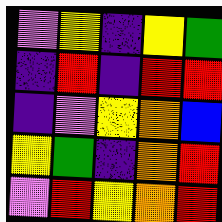[["violet", "yellow", "indigo", "yellow", "green"], ["indigo", "red", "indigo", "red", "red"], ["indigo", "violet", "yellow", "orange", "blue"], ["yellow", "green", "indigo", "orange", "red"], ["violet", "red", "yellow", "orange", "red"]]